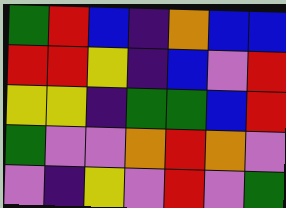[["green", "red", "blue", "indigo", "orange", "blue", "blue"], ["red", "red", "yellow", "indigo", "blue", "violet", "red"], ["yellow", "yellow", "indigo", "green", "green", "blue", "red"], ["green", "violet", "violet", "orange", "red", "orange", "violet"], ["violet", "indigo", "yellow", "violet", "red", "violet", "green"]]